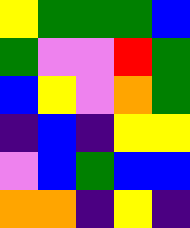[["yellow", "green", "green", "green", "blue"], ["green", "violet", "violet", "red", "green"], ["blue", "yellow", "violet", "orange", "green"], ["indigo", "blue", "indigo", "yellow", "yellow"], ["violet", "blue", "green", "blue", "blue"], ["orange", "orange", "indigo", "yellow", "indigo"]]